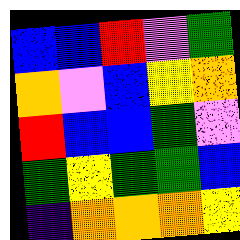[["blue", "blue", "red", "violet", "green"], ["orange", "violet", "blue", "yellow", "orange"], ["red", "blue", "blue", "green", "violet"], ["green", "yellow", "green", "green", "blue"], ["indigo", "orange", "orange", "orange", "yellow"]]